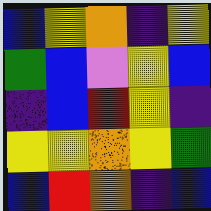[["blue", "yellow", "orange", "indigo", "yellow"], ["green", "blue", "violet", "yellow", "blue"], ["indigo", "blue", "red", "yellow", "indigo"], ["yellow", "yellow", "orange", "yellow", "green"], ["blue", "red", "orange", "indigo", "blue"]]